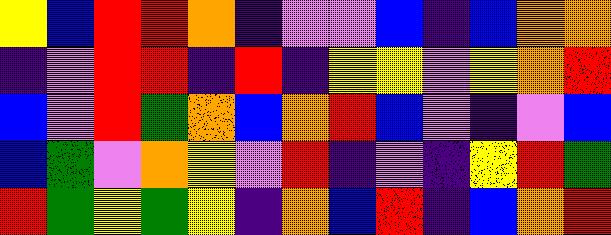[["yellow", "blue", "red", "red", "orange", "indigo", "violet", "violet", "blue", "indigo", "blue", "orange", "orange"], ["indigo", "violet", "red", "red", "indigo", "red", "indigo", "yellow", "yellow", "violet", "yellow", "orange", "red"], ["blue", "violet", "red", "green", "orange", "blue", "orange", "red", "blue", "violet", "indigo", "violet", "blue"], ["blue", "green", "violet", "orange", "yellow", "violet", "red", "indigo", "violet", "indigo", "yellow", "red", "green"], ["red", "green", "yellow", "green", "yellow", "indigo", "orange", "blue", "red", "indigo", "blue", "orange", "red"]]